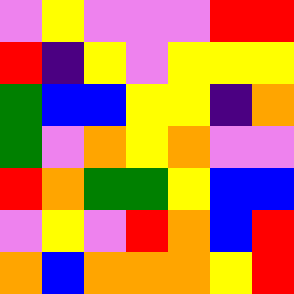[["violet", "yellow", "violet", "violet", "violet", "red", "red"], ["red", "indigo", "yellow", "violet", "yellow", "yellow", "yellow"], ["green", "blue", "blue", "yellow", "yellow", "indigo", "orange"], ["green", "violet", "orange", "yellow", "orange", "violet", "violet"], ["red", "orange", "green", "green", "yellow", "blue", "blue"], ["violet", "yellow", "violet", "red", "orange", "blue", "red"], ["orange", "blue", "orange", "orange", "orange", "yellow", "red"]]